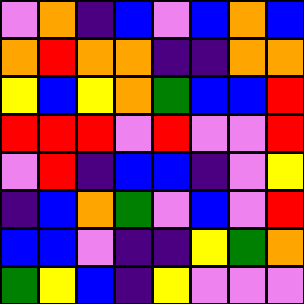[["violet", "orange", "indigo", "blue", "violet", "blue", "orange", "blue"], ["orange", "red", "orange", "orange", "indigo", "indigo", "orange", "orange"], ["yellow", "blue", "yellow", "orange", "green", "blue", "blue", "red"], ["red", "red", "red", "violet", "red", "violet", "violet", "red"], ["violet", "red", "indigo", "blue", "blue", "indigo", "violet", "yellow"], ["indigo", "blue", "orange", "green", "violet", "blue", "violet", "red"], ["blue", "blue", "violet", "indigo", "indigo", "yellow", "green", "orange"], ["green", "yellow", "blue", "indigo", "yellow", "violet", "violet", "violet"]]